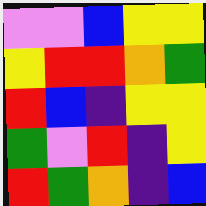[["violet", "violet", "blue", "yellow", "yellow"], ["yellow", "red", "red", "orange", "green"], ["red", "blue", "indigo", "yellow", "yellow"], ["green", "violet", "red", "indigo", "yellow"], ["red", "green", "orange", "indigo", "blue"]]